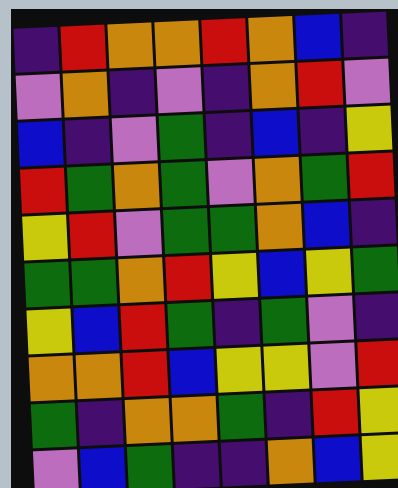[["indigo", "red", "orange", "orange", "red", "orange", "blue", "indigo"], ["violet", "orange", "indigo", "violet", "indigo", "orange", "red", "violet"], ["blue", "indigo", "violet", "green", "indigo", "blue", "indigo", "yellow"], ["red", "green", "orange", "green", "violet", "orange", "green", "red"], ["yellow", "red", "violet", "green", "green", "orange", "blue", "indigo"], ["green", "green", "orange", "red", "yellow", "blue", "yellow", "green"], ["yellow", "blue", "red", "green", "indigo", "green", "violet", "indigo"], ["orange", "orange", "red", "blue", "yellow", "yellow", "violet", "red"], ["green", "indigo", "orange", "orange", "green", "indigo", "red", "yellow"], ["violet", "blue", "green", "indigo", "indigo", "orange", "blue", "yellow"]]